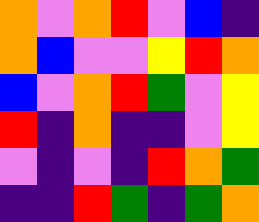[["orange", "violet", "orange", "red", "violet", "blue", "indigo"], ["orange", "blue", "violet", "violet", "yellow", "red", "orange"], ["blue", "violet", "orange", "red", "green", "violet", "yellow"], ["red", "indigo", "orange", "indigo", "indigo", "violet", "yellow"], ["violet", "indigo", "violet", "indigo", "red", "orange", "green"], ["indigo", "indigo", "red", "green", "indigo", "green", "orange"]]